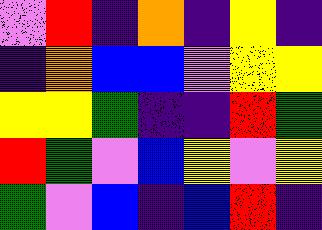[["violet", "red", "indigo", "orange", "indigo", "yellow", "indigo"], ["indigo", "orange", "blue", "blue", "violet", "yellow", "yellow"], ["yellow", "yellow", "green", "indigo", "indigo", "red", "green"], ["red", "green", "violet", "blue", "yellow", "violet", "yellow"], ["green", "violet", "blue", "indigo", "blue", "red", "indigo"]]